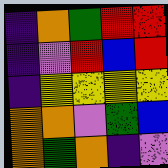[["indigo", "orange", "green", "red", "red"], ["indigo", "violet", "red", "blue", "red"], ["indigo", "yellow", "yellow", "yellow", "yellow"], ["orange", "orange", "violet", "green", "blue"], ["orange", "green", "orange", "indigo", "violet"]]